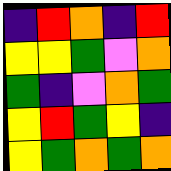[["indigo", "red", "orange", "indigo", "red"], ["yellow", "yellow", "green", "violet", "orange"], ["green", "indigo", "violet", "orange", "green"], ["yellow", "red", "green", "yellow", "indigo"], ["yellow", "green", "orange", "green", "orange"]]